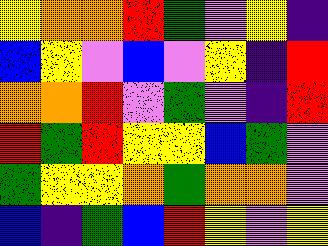[["yellow", "orange", "orange", "red", "green", "violet", "yellow", "indigo"], ["blue", "yellow", "violet", "blue", "violet", "yellow", "indigo", "red"], ["orange", "orange", "red", "violet", "green", "violet", "indigo", "red"], ["red", "green", "red", "yellow", "yellow", "blue", "green", "violet"], ["green", "yellow", "yellow", "orange", "green", "orange", "orange", "violet"], ["blue", "indigo", "green", "blue", "red", "yellow", "violet", "yellow"]]